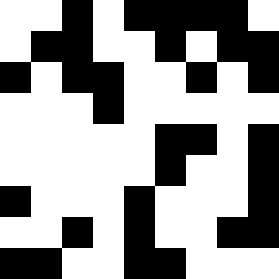[["white", "white", "black", "white", "black", "black", "black", "black", "white"], ["white", "black", "black", "white", "white", "black", "white", "black", "black"], ["black", "white", "black", "black", "white", "white", "black", "white", "black"], ["white", "white", "white", "black", "white", "white", "white", "white", "white"], ["white", "white", "white", "white", "white", "black", "black", "white", "black"], ["white", "white", "white", "white", "white", "black", "white", "white", "black"], ["black", "white", "white", "white", "black", "white", "white", "white", "black"], ["white", "white", "black", "white", "black", "white", "white", "black", "black"], ["black", "black", "white", "white", "black", "black", "white", "white", "white"]]